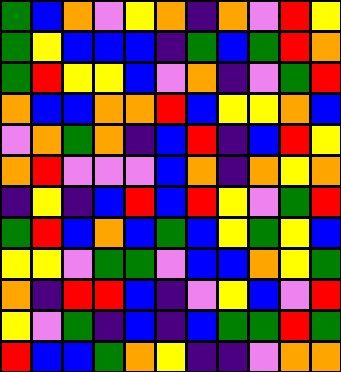[["green", "blue", "orange", "violet", "yellow", "orange", "indigo", "orange", "violet", "red", "yellow"], ["green", "yellow", "blue", "blue", "blue", "indigo", "green", "blue", "green", "red", "orange"], ["green", "red", "yellow", "yellow", "blue", "violet", "orange", "indigo", "violet", "green", "red"], ["orange", "blue", "blue", "orange", "orange", "red", "blue", "yellow", "yellow", "orange", "blue"], ["violet", "orange", "green", "orange", "indigo", "blue", "red", "indigo", "blue", "red", "yellow"], ["orange", "red", "violet", "violet", "violet", "blue", "orange", "indigo", "orange", "yellow", "orange"], ["indigo", "yellow", "indigo", "blue", "red", "blue", "red", "yellow", "violet", "green", "red"], ["green", "red", "blue", "orange", "blue", "green", "blue", "yellow", "green", "yellow", "blue"], ["yellow", "yellow", "violet", "green", "green", "violet", "blue", "blue", "orange", "yellow", "green"], ["orange", "indigo", "red", "red", "blue", "indigo", "violet", "yellow", "blue", "violet", "red"], ["yellow", "violet", "green", "indigo", "blue", "indigo", "blue", "green", "green", "red", "green"], ["red", "blue", "blue", "green", "orange", "yellow", "indigo", "indigo", "violet", "orange", "orange"]]